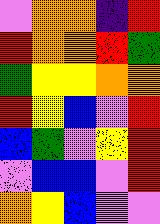[["violet", "orange", "orange", "indigo", "red"], ["red", "orange", "orange", "red", "green"], ["green", "yellow", "yellow", "orange", "orange"], ["red", "yellow", "blue", "violet", "red"], ["blue", "green", "violet", "yellow", "red"], ["violet", "blue", "blue", "violet", "red"], ["orange", "yellow", "blue", "violet", "violet"]]